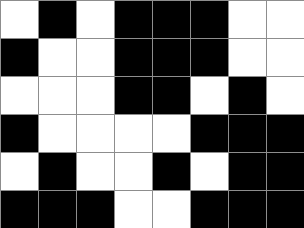[["white", "black", "white", "black", "black", "black", "white", "white"], ["black", "white", "white", "black", "black", "black", "white", "white"], ["white", "white", "white", "black", "black", "white", "black", "white"], ["black", "white", "white", "white", "white", "black", "black", "black"], ["white", "black", "white", "white", "black", "white", "black", "black"], ["black", "black", "black", "white", "white", "black", "black", "black"]]